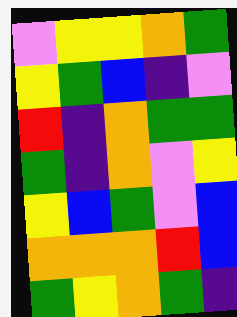[["violet", "yellow", "yellow", "orange", "green"], ["yellow", "green", "blue", "indigo", "violet"], ["red", "indigo", "orange", "green", "green"], ["green", "indigo", "orange", "violet", "yellow"], ["yellow", "blue", "green", "violet", "blue"], ["orange", "orange", "orange", "red", "blue"], ["green", "yellow", "orange", "green", "indigo"]]